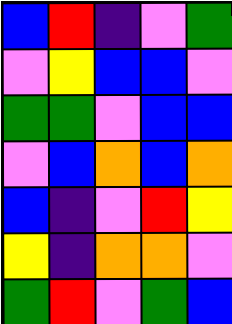[["blue", "red", "indigo", "violet", "green"], ["violet", "yellow", "blue", "blue", "violet"], ["green", "green", "violet", "blue", "blue"], ["violet", "blue", "orange", "blue", "orange"], ["blue", "indigo", "violet", "red", "yellow"], ["yellow", "indigo", "orange", "orange", "violet"], ["green", "red", "violet", "green", "blue"]]